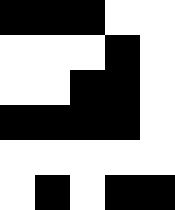[["black", "black", "black", "white", "white"], ["white", "white", "white", "black", "white"], ["white", "white", "black", "black", "white"], ["black", "black", "black", "black", "white"], ["white", "white", "white", "white", "white"], ["white", "black", "white", "black", "black"]]